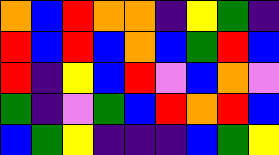[["orange", "blue", "red", "orange", "orange", "indigo", "yellow", "green", "indigo"], ["red", "blue", "red", "blue", "orange", "blue", "green", "red", "blue"], ["red", "indigo", "yellow", "blue", "red", "violet", "blue", "orange", "violet"], ["green", "indigo", "violet", "green", "blue", "red", "orange", "red", "blue"], ["blue", "green", "yellow", "indigo", "indigo", "indigo", "blue", "green", "yellow"]]